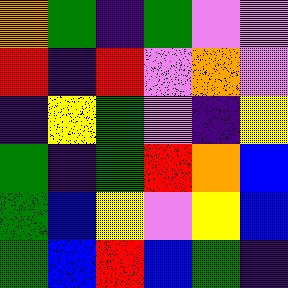[["orange", "green", "indigo", "green", "violet", "violet"], ["red", "indigo", "red", "violet", "orange", "violet"], ["indigo", "yellow", "green", "violet", "indigo", "yellow"], ["green", "indigo", "green", "red", "orange", "blue"], ["green", "blue", "yellow", "violet", "yellow", "blue"], ["green", "blue", "red", "blue", "green", "indigo"]]